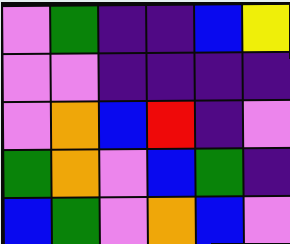[["violet", "green", "indigo", "indigo", "blue", "yellow"], ["violet", "violet", "indigo", "indigo", "indigo", "indigo"], ["violet", "orange", "blue", "red", "indigo", "violet"], ["green", "orange", "violet", "blue", "green", "indigo"], ["blue", "green", "violet", "orange", "blue", "violet"]]